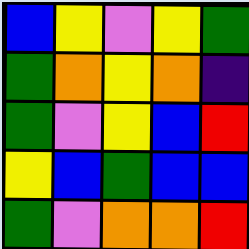[["blue", "yellow", "violet", "yellow", "green"], ["green", "orange", "yellow", "orange", "indigo"], ["green", "violet", "yellow", "blue", "red"], ["yellow", "blue", "green", "blue", "blue"], ["green", "violet", "orange", "orange", "red"]]